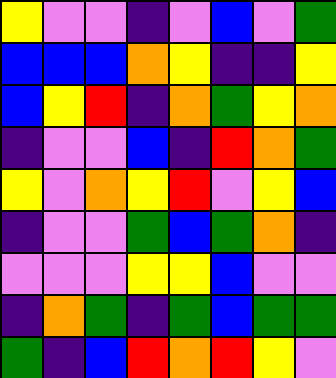[["yellow", "violet", "violet", "indigo", "violet", "blue", "violet", "green"], ["blue", "blue", "blue", "orange", "yellow", "indigo", "indigo", "yellow"], ["blue", "yellow", "red", "indigo", "orange", "green", "yellow", "orange"], ["indigo", "violet", "violet", "blue", "indigo", "red", "orange", "green"], ["yellow", "violet", "orange", "yellow", "red", "violet", "yellow", "blue"], ["indigo", "violet", "violet", "green", "blue", "green", "orange", "indigo"], ["violet", "violet", "violet", "yellow", "yellow", "blue", "violet", "violet"], ["indigo", "orange", "green", "indigo", "green", "blue", "green", "green"], ["green", "indigo", "blue", "red", "orange", "red", "yellow", "violet"]]